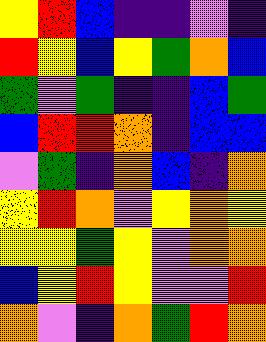[["yellow", "red", "blue", "indigo", "indigo", "violet", "indigo"], ["red", "yellow", "blue", "yellow", "green", "orange", "blue"], ["green", "violet", "green", "indigo", "indigo", "blue", "green"], ["blue", "red", "red", "orange", "indigo", "blue", "blue"], ["violet", "green", "indigo", "orange", "blue", "indigo", "orange"], ["yellow", "red", "orange", "violet", "yellow", "orange", "yellow"], ["yellow", "yellow", "green", "yellow", "violet", "orange", "orange"], ["blue", "yellow", "red", "yellow", "violet", "violet", "red"], ["orange", "violet", "indigo", "orange", "green", "red", "orange"]]